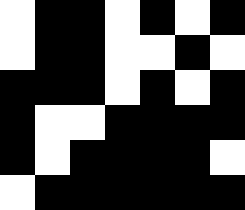[["white", "black", "black", "white", "black", "white", "black"], ["white", "black", "black", "white", "white", "black", "white"], ["black", "black", "black", "white", "black", "white", "black"], ["black", "white", "white", "black", "black", "black", "black"], ["black", "white", "black", "black", "black", "black", "white"], ["white", "black", "black", "black", "black", "black", "black"]]